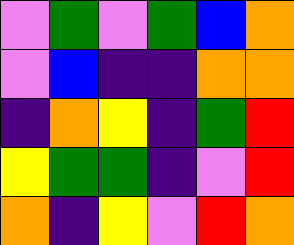[["violet", "green", "violet", "green", "blue", "orange"], ["violet", "blue", "indigo", "indigo", "orange", "orange"], ["indigo", "orange", "yellow", "indigo", "green", "red"], ["yellow", "green", "green", "indigo", "violet", "red"], ["orange", "indigo", "yellow", "violet", "red", "orange"]]